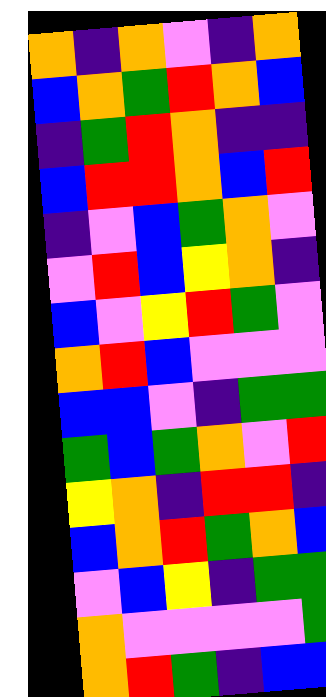[["orange", "indigo", "orange", "violet", "indigo", "orange"], ["blue", "orange", "green", "red", "orange", "blue"], ["indigo", "green", "red", "orange", "indigo", "indigo"], ["blue", "red", "red", "orange", "blue", "red"], ["indigo", "violet", "blue", "green", "orange", "violet"], ["violet", "red", "blue", "yellow", "orange", "indigo"], ["blue", "violet", "yellow", "red", "green", "violet"], ["orange", "red", "blue", "violet", "violet", "violet"], ["blue", "blue", "violet", "indigo", "green", "green"], ["green", "blue", "green", "orange", "violet", "red"], ["yellow", "orange", "indigo", "red", "red", "indigo"], ["blue", "orange", "red", "green", "orange", "blue"], ["violet", "blue", "yellow", "indigo", "green", "green"], ["orange", "violet", "violet", "violet", "violet", "green"], ["orange", "red", "green", "indigo", "blue", "blue"]]